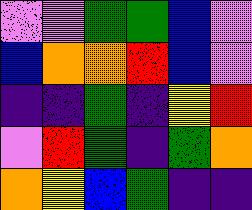[["violet", "violet", "green", "green", "blue", "violet"], ["blue", "orange", "orange", "red", "blue", "violet"], ["indigo", "indigo", "green", "indigo", "yellow", "red"], ["violet", "red", "green", "indigo", "green", "orange"], ["orange", "yellow", "blue", "green", "indigo", "indigo"]]